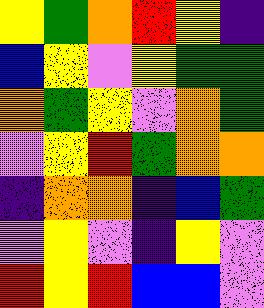[["yellow", "green", "orange", "red", "yellow", "indigo"], ["blue", "yellow", "violet", "yellow", "green", "green"], ["orange", "green", "yellow", "violet", "orange", "green"], ["violet", "yellow", "red", "green", "orange", "orange"], ["indigo", "orange", "orange", "indigo", "blue", "green"], ["violet", "yellow", "violet", "indigo", "yellow", "violet"], ["red", "yellow", "red", "blue", "blue", "violet"]]